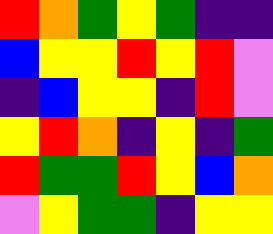[["red", "orange", "green", "yellow", "green", "indigo", "indigo"], ["blue", "yellow", "yellow", "red", "yellow", "red", "violet"], ["indigo", "blue", "yellow", "yellow", "indigo", "red", "violet"], ["yellow", "red", "orange", "indigo", "yellow", "indigo", "green"], ["red", "green", "green", "red", "yellow", "blue", "orange"], ["violet", "yellow", "green", "green", "indigo", "yellow", "yellow"]]